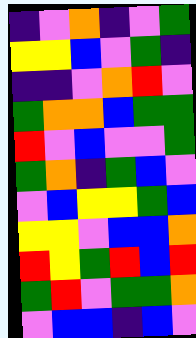[["indigo", "violet", "orange", "indigo", "violet", "green"], ["yellow", "yellow", "blue", "violet", "green", "indigo"], ["indigo", "indigo", "violet", "orange", "red", "violet"], ["green", "orange", "orange", "blue", "green", "green"], ["red", "violet", "blue", "violet", "violet", "green"], ["green", "orange", "indigo", "green", "blue", "violet"], ["violet", "blue", "yellow", "yellow", "green", "blue"], ["yellow", "yellow", "violet", "blue", "blue", "orange"], ["red", "yellow", "green", "red", "blue", "red"], ["green", "red", "violet", "green", "green", "orange"], ["violet", "blue", "blue", "indigo", "blue", "violet"]]